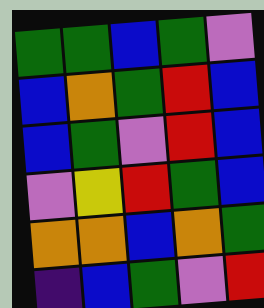[["green", "green", "blue", "green", "violet"], ["blue", "orange", "green", "red", "blue"], ["blue", "green", "violet", "red", "blue"], ["violet", "yellow", "red", "green", "blue"], ["orange", "orange", "blue", "orange", "green"], ["indigo", "blue", "green", "violet", "red"]]